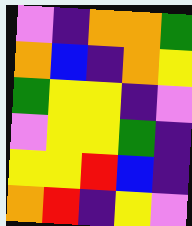[["violet", "indigo", "orange", "orange", "green"], ["orange", "blue", "indigo", "orange", "yellow"], ["green", "yellow", "yellow", "indigo", "violet"], ["violet", "yellow", "yellow", "green", "indigo"], ["yellow", "yellow", "red", "blue", "indigo"], ["orange", "red", "indigo", "yellow", "violet"]]